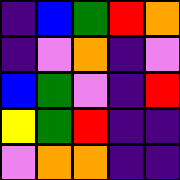[["indigo", "blue", "green", "red", "orange"], ["indigo", "violet", "orange", "indigo", "violet"], ["blue", "green", "violet", "indigo", "red"], ["yellow", "green", "red", "indigo", "indigo"], ["violet", "orange", "orange", "indigo", "indigo"]]